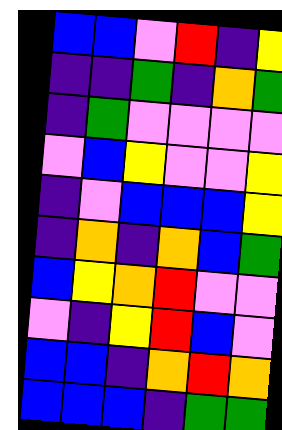[["blue", "blue", "violet", "red", "indigo", "yellow"], ["indigo", "indigo", "green", "indigo", "orange", "green"], ["indigo", "green", "violet", "violet", "violet", "violet"], ["violet", "blue", "yellow", "violet", "violet", "yellow"], ["indigo", "violet", "blue", "blue", "blue", "yellow"], ["indigo", "orange", "indigo", "orange", "blue", "green"], ["blue", "yellow", "orange", "red", "violet", "violet"], ["violet", "indigo", "yellow", "red", "blue", "violet"], ["blue", "blue", "indigo", "orange", "red", "orange"], ["blue", "blue", "blue", "indigo", "green", "green"]]